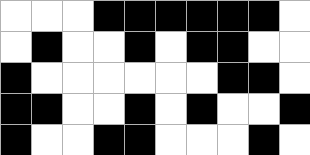[["white", "white", "white", "black", "black", "black", "black", "black", "black", "white"], ["white", "black", "white", "white", "black", "white", "black", "black", "white", "white"], ["black", "white", "white", "white", "white", "white", "white", "black", "black", "white"], ["black", "black", "white", "white", "black", "white", "black", "white", "white", "black"], ["black", "white", "white", "black", "black", "white", "white", "white", "black", "white"]]